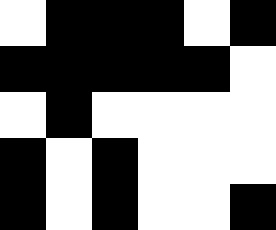[["white", "black", "black", "black", "white", "black"], ["black", "black", "black", "black", "black", "white"], ["white", "black", "white", "white", "white", "white"], ["black", "white", "black", "white", "white", "white"], ["black", "white", "black", "white", "white", "black"]]